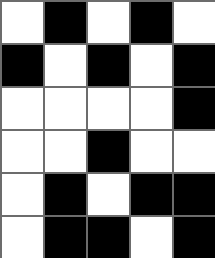[["white", "black", "white", "black", "white"], ["black", "white", "black", "white", "black"], ["white", "white", "white", "white", "black"], ["white", "white", "black", "white", "white"], ["white", "black", "white", "black", "black"], ["white", "black", "black", "white", "black"]]